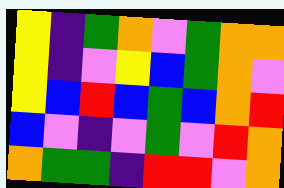[["yellow", "indigo", "green", "orange", "violet", "green", "orange", "orange"], ["yellow", "indigo", "violet", "yellow", "blue", "green", "orange", "violet"], ["yellow", "blue", "red", "blue", "green", "blue", "orange", "red"], ["blue", "violet", "indigo", "violet", "green", "violet", "red", "orange"], ["orange", "green", "green", "indigo", "red", "red", "violet", "orange"]]